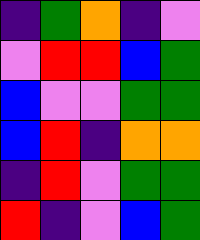[["indigo", "green", "orange", "indigo", "violet"], ["violet", "red", "red", "blue", "green"], ["blue", "violet", "violet", "green", "green"], ["blue", "red", "indigo", "orange", "orange"], ["indigo", "red", "violet", "green", "green"], ["red", "indigo", "violet", "blue", "green"]]